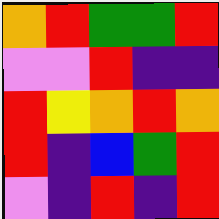[["orange", "red", "green", "green", "red"], ["violet", "violet", "red", "indigo", "indigo"], ["red", "yellow", "orange", "red", "orange"], ["red", "indigo", "blue", "green", "red"], ["violet", "indigo", "red", "indigo", "red"]]